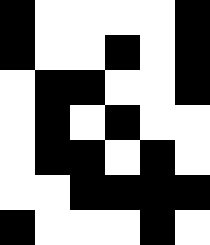[["black", "white", "white", "white", "white", "black"], ["black", "white", "white", "black", "white", "black"], ["white", "black", "black", "white", "white", "black"], ["white", "black", "white", "black", "white", "white"], ["white", "black", "black", "white", "black", "white"], ["white", "white", "black", "black", "black", "black"], ["black", "white", "white", "white", "black", "white"]]